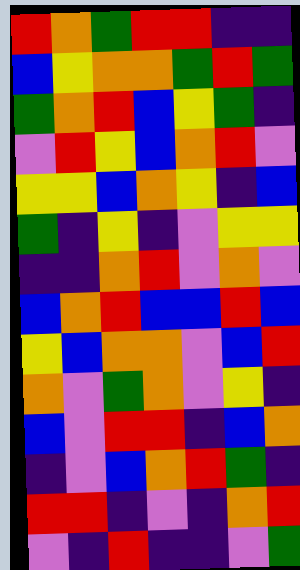[["red", "orange", "green", "red", "red", "indigo", "indigo"], ["blue", "yellow", "orange", "orange", "green", "red", "green"], ["green", "orange", "red", "blue", "yellow", "green", "indigo"], ["violet", "red", "yellow", "blue", "orange", "red", "violet"], ["yellow", "yellow", "blue", "orange", "yellow", "indigo", "blue"], ["green", "indigo", "yellow", "indigo", "violet", "yellow", "yellow"], ["indigo", "indigo", "orange", "red", "violet", "orange", "violet"], ["blue", "orange", "red", "blue", "blue", "red", "blue"], ["yellow", "blue", "orange", "orange", "violet", "blue", "red"], ["orange", "violet", "green", "orange", "violet", "yellow", "indigo"], ["blue", "violet", "red", "red", "indigo", "blue", "orange"], ["indigo", "violet", "blue", "orange", "red", "green", "indigo"], ["red", "red", "indigo", "violet", "indigo", "orange", "red"], ["violet", "indigo", "red", "indigo", "indigo", "violet", "green"]]